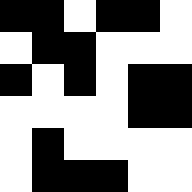[["black", "black", "white", "black", "black", "white"], ["white", "black", "black", "white", "white", "white"], ["black", "white", "black", "white", "black", "black"], ["white", "white", "white", "white", "black", "black"], ["white", "black", "white", "white", "white", "white"], ["white", "black", "black", "black", "white", "white"]]